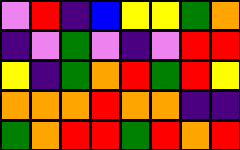[["violet", "red", "indigo", "blue", "yellow", "yellow", "green", "orange"], ["indigo", "violet", "green", "violet", "indigo", "violet", "red", "red"], ["yellow", "indigo", "green", "orange", "red", "green", "red", "yellow"], ["orange", "orange", "orange", "red", "orange", "orange", "indigo", "indigo"], ["green", "orange", "red", "red", "green", "red", "orange", "red"]]